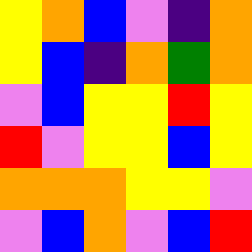[["yellow", "orange", "blue", "violet", "indigo", "orange"], ["yellow", "blue", "indigo", "orange", "green", "orange"], ["violet", "blue", "yellow", "yellow", "red", "yellow"], ["red", "violet", "yellow", "yellow", "blue", "yellow"], ["orange", "orange", "orange", "yellow", "yellow", "violet"], ["violet", "blue", "orange", "violet", "blue", "red"]]